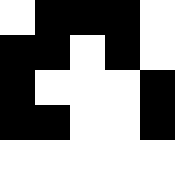[["white", "black", "black", "black", "white"], ["black", "black", "white", "black", "white"], ["black", "white", "white", "white", "black"], ["black", "black", "white", "white", "black"], ["white", "white", "white", "white", "white"]]